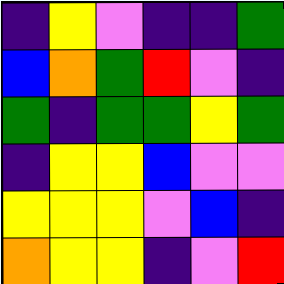[["indigo", "yellow", "violet", "indigo", "indigo", "green"], ["blue", "orange", "green", "red", "violet", "indigo"], ["green", "indigo", "green", "green", "yellow", "green"], ["indigo", "yellow", "yellow", "blue", "violet", "violet"], ["yellow", "yellow", "yellow", "violet", "blue", "indigo"], ["orange", "yellow", "yellow", "indigo", "violet", "red"]]